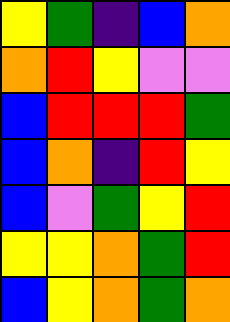[["yellow", "green", "indigo", "blue", "orange"], ["orange", "red", "yellow", "violet", "violet"], ["blue", "red", "red", "red", "green"], ["blue", "orange", "indigo", "red", "yellow"], ["blue", "violet", "green", "yellow", "red"], ["yellow", "yellow", "orange", "green", "red"], ["blue", "yellow", "orange", "green", "orange"]]